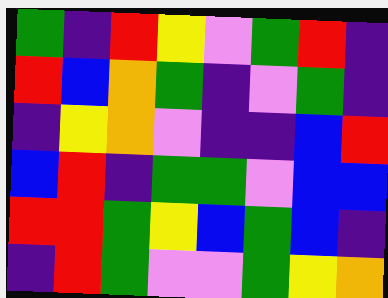[["green", "indigo", "red", "yellow", "violet", "green", "red", "indigo"], ["red", "blue", "orange", "green", "indigo", "violet", "green", "indigo"], ["indigo", "yellow", "orange", "violet", "indigo", "indigo", "blue", "red"], ["blue", "red", "indigo", "green", "green", "violet", "blue", "blue"], ["red", "red", "green", "yellow", "blue", "green", "blue", "indigo"], ["indigo", "red", "green", "violet", "violet", "green", "yellow", "orange"]]